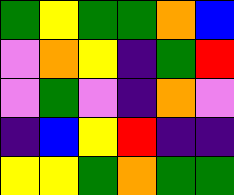[["green", "yellow", "green", "green", "orange", "blue"], ["violet", "orange", "yellow", "indigo", "green", "red"], ["violet", "green", "violet", "indigo", "orange", "violet"], ["indigo", "blue", "yellow", "red", "indigo", "indigo"], ["yellow", "yellow", "green", "orange", "green", "green"]]